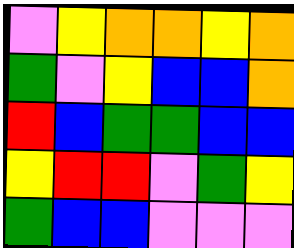[["violet", "yellow", "orange", "orange", "yellow", "orange"], ["green", "violet", "yellow", "blue", "blue", "orange"], ["red", "blue", "green", "green", "blue", "blue"], ["yellow", "red", "red", "violet", "green", "yellow"], ["green", "blue", "blue", "violet", "violet", "violet"]]